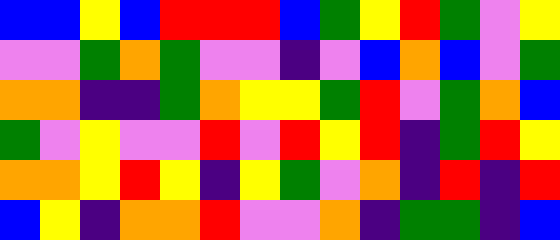[["blue", "blue", "yellow", "blue", "red", "red", "red", "blue", "green", "yellow", "red", "green", "violet", "yellow"], ["violet", "violet", "green", "orange", "green", "violet", "violet", "indigo", "violet", "blue", "orange", "blue", "violet", "green"], ["orange", "orange", "indigo", "indigo", "green", "orange", "yellow", "yellow", "green", "red", "violet", "green", "orange", "blue"], ["green", "violet", "yellow", "violet", "violet", "red", "violet", "red", "yellow", "red", "indigo", "green", "red", "yellow"], ["orange", "orange", "yellow", "red", "yellow", "indigo", "yellow", "green", "violet", "orange", "indigo", "red", "indigo", "red"], ["blue", "yellow", "indigo", "orange", "orange", "red", "violet", "violet", "orange", "indigo", "green", "green", "indigo", "blue"]]